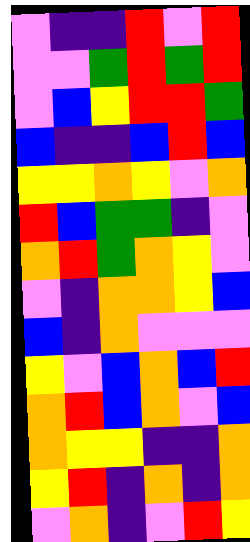[["violet", "indigo", "indigo", "red", "violet", "red"], ["violet", "violet", "green", "red", "green", "red"], ["violet", "blue", "yellow", "red", "red", "green"], ["blue", "indigo", "indigo", "blue", "red", "blue"], ["yellow", "yellow", "orange", "yellow", "violet", "orange"], ["red", "blue", "green", "green", "indigo", "violet"], ["orange", "red", "green", "orange", "yellow", "violet"], ["violet", "indigo", "orange", "orange", "yellow", "blue"], ["blue", "indigo", "orange", "violet", "violet", "violet"], ["yellow", "violet", "blue", "orange", "blue", "red"], ["orange", "red", "blue", "orange", "violet", "blue"], ["orange", "yellow", "yellow", "indigo", "indigo", "orange"], ["yellow", "red", "indigo", "orange", "indigo", "orange"], ["violet", "orange", "indigo", "violet", "red", "yellow"]]